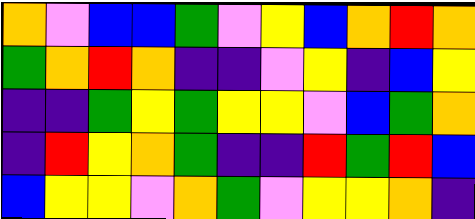[["orange", "violet", "blue", "blue", "green", "violet", "yellow", "blue", "orange", "red", "orange"], ["green", "orange", "red", "orange", "indigo", "indigo", "violet", "yellow", "indigo", "blue", "yellow"], ["indigo", "indigo", "green", "yellow", "green", "yellow", "yellow", "violet", "blue", "green", "orange"], ["indigo", "red", "yellow", "orange", "green", "indigo", "indigo", "red", "green", "red", "blue"], ["blue", "yellow", "yellow", "violet", "orange", "green", "violet", "yellow", "yellow", "orange", "indigo"]]